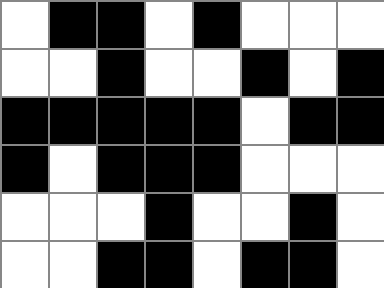[["white", "black", "black", "white", "black", "white", "white", "white"], ["white", "white", "black", "white", "white", "black", "white", "black"], ["black", "black", "black", "black", "black", "white", "black", "black"], ["black", "white", "black", "black", "black", "white", "white", "white"], ["white", "white", "white", "black", "white", "white", "black", "white"], ["white", "white", "black", "black", "white", "black", "black", "white"]]